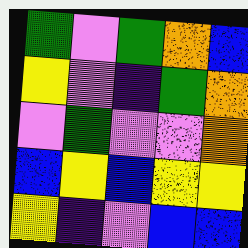[["green", "violet", "green", "orange", "blue"], ["yellow", "violet", "indigo", "green", "orange"], ["violet", "green", "violet", "violet", "orange"], ["blue", "yellow", "blue", "yellow", "yellow"], ["yellow", "indigo", "violet", "blue", "blue"]]